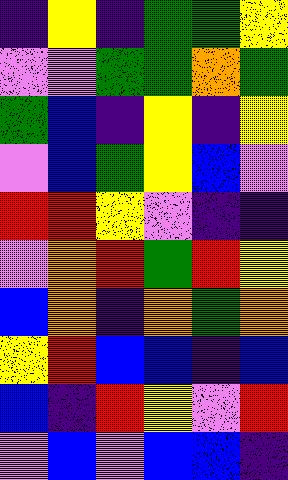[["indigo", "yellow", "indigo", "green", "green", "yellow"], ["violet", "violet", "green", "green", "orange", "green"], ["green", "blue", "indigo", "yellow", "indigo", "yellow"], ["violet", "blue", "green", "yellow", "blue", "violet"], ["red", "red", "yellow", "violet", "indigo", "indigo"], ["violet", "orange", "red", "green", "red", "yellow"], ["blue", "orange", "indigo", "orange", "green", "orange"], ["yellow", "red", "blue", "blue", "indigo", "blue"], ["blue", "indigo", "red", "yellow", "violet", "red"], ["violet", "blue", "violet", "blue", "blue", "indigo"]]